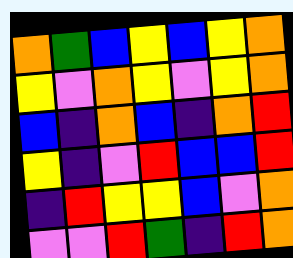[["orange", "green", "blue", "yellow", "blue", "yellow", "orange"], ["yellow", "violet", "orange", "yellow", "violet", "yellow", "orange"], ["blue", "indigo", "orange", "blue", "indigo", "orange", "red"], ["yellow", "indigo", "violet", "red", "blue", "blue", "red"], ["indigo", "red", "yellow", "yellow", "blue", "violet", "orange"], ["violet", "violet", "red", "green", "indigo", "red", "orange"]]